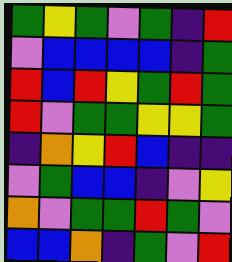[["green", "yellow", "green", "violet", "green", "indigo", "red"], ["violet", "blue", "blue", "blue", "blue", "indigo", "green"], ["red", "blue", "red", "yellow", "green", "red", "green"], ["red", "violet", "green", "green", "yellow", "yellow", "green"], ["indigo", "orange", "yellow", "red", "blue", "indigo", "indigo"], ["violet", "green", "blue", "blue", "indigo", "violet", "yellow"], ["orange", "violet", "green", "green", "red", "green", "violet"], ["blue", "blue", "orange", "indigo", "green", "violet", "red"]]